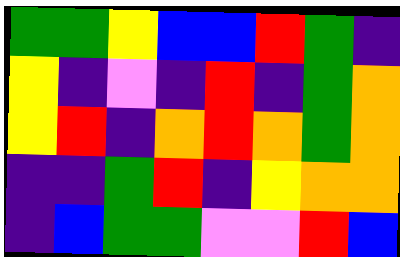[["green", "green", "yellow", "blue", "blue", "red", "green", "indigo"], ["yellow", "indigo", "violet", "indigo", "red", "indigo", "green", "orange"], ["yellow", "red", "indigo", "orange", "red", "orange", "green", "orange"], ["indigo", "indigo", "green", "red", "indigo", "yellow", "orange", "orange"], ["indigo", "blue", "green", "green", "violet", "violet", "red", "blue"]]